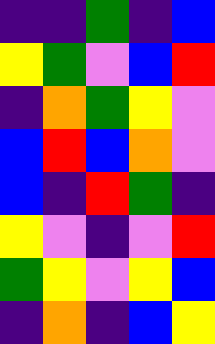[["indigo", "indigo", "green", "indigo", "blue"], ["yellow", "green", "violet", "blue", "red"], ["indigo", "orange", "green", "yellow", "violet"], ["blue", "red", "blue", "orange", "violet"], ["blue", "indigo", "red", "green", "indigo"], ["yellow", "violet", "indigo", "violet", "red"], ["green", "yellow", "violet", "yellow", "blue"], ["indigo", "orange", "indigo", "blue", "yellow"]]